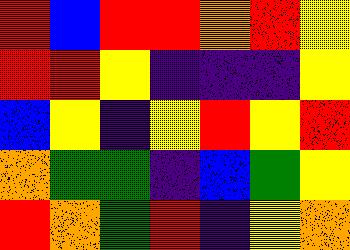[["red", "blue", "red", "red", "orange", "red", "yellow"], ["red", "red", "yellow", "indigo", "indigo", "indigo", "yellow"], ["blue", "yellow", "indigo", "yellow", "red", "yellow", "red"], ["orange", "green", "green", "indigo", "blue", "green", "yellow"], ["red", "orange", "green", "red", "indigo", "yellow", "orange"]]